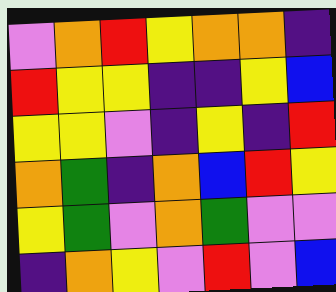[["violet", "orange", "red", "yellow", "orange", "orange", "indigo"], ["red", "yellow", "yellow", "indigo", "indigo", "yellow", "blue"], ["yellow", "yellow", "violet", "indigo", "yellow", "indigo", "red"], ["orange", "green", "indigo", "orange", "blue", "red", "yellow"], ["yellow", "green", "violet", "orange", "green", "violet", "violet"], ["indigo", "orange", "yellow", "violet", "red", "violet", "blue"]]